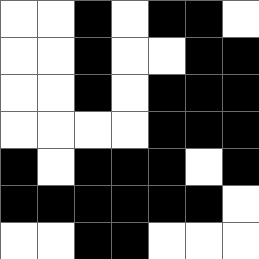[["white", "white", "black", "white", "black", "black", "white"], ["white", "white", "black", "white", "white", "black", "black"], ["white", "white", "black", "white", "black", "black", "black"], ["white", "white", "white", "white", "black", "black", "black"], ["black", "white", "black", "black", "black", "white", "black"], ["black", "black", "black", "black", "black", "black", "white"], ["white", "white", "black", "black", "white", "white", "white"]]